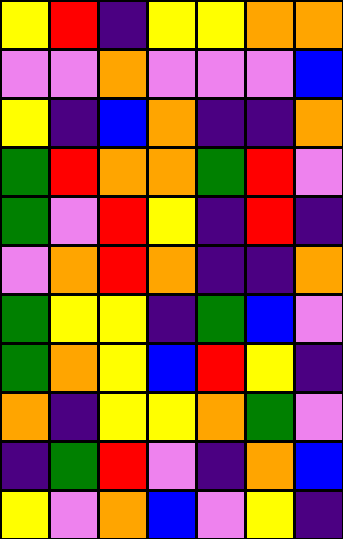[["yellow", "red", "indigo", "yellow", "yellow", "orange", "orange"], ["violet", "violet", "orange", "violet", "violet", "violet", "blue"], ["yellow", "indigo", "blue", "orange", "indigo", "indigo", "orange"], ["green", "red", "orange", "orange", "green", "red", "violet"], ["green", "violet", "red", "yellow", "indigo", "red", "indigo"], ["violet", "orange", "red", "orange", "indigo", "indigo", "orange"], ["green", "yellow", "yellow", "indigo", "green", "blue", "violet"], ["green", "orange", "yellow", "blue", "red", "yellow", "indigo"], ["orange", "indigo", "yellow", "yellow", "orange", "green", "violet"], ["indigo", "green", "red", "violet", "indigo", "orange", "blue"], ["yellow", "violet", "orange", "blue", "violet", "yellow", "indigo"]]